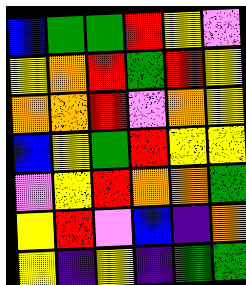[["blue", "green", "green", "red", "yellow", "violet"], ["yellow", "orange", "red", "green", "red", "yellow"], ["orange", "orange", "red", "violet", "orange", "yellow"], ["blue", "yellow", "green", "red", "yellow", "yellow"], ["violet", "yellow", "red", "orange", "orange", "green"], ["yellow", "red", "violet", "blue", "indigo", "orange"], ["yellow", "indigo", "yellow", "indigo", "green", "green"]]